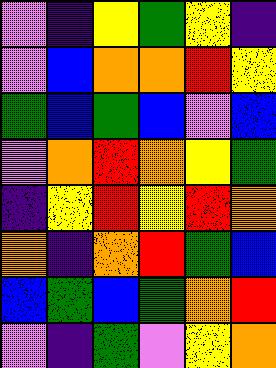[["violet", "indigo", "yellow", "green", "yellow", "indigo"], ["violet", "blue", "orange", "orange", "red", "yellow"], ["green", "blue", "green", "blue", "violet", "blue"], ["violet", "orange", "red", "orange", "yellow", "green"], ["indigo", "yellow", "red", "yellow", "red", "orange"], ["orange", "indigo", "orange", "red", "green", "blue"], ["blue", "green", "blue", "green", "orange", "red"], ["violet", "indigo", "green", "violet", "yellow", "orange"]]